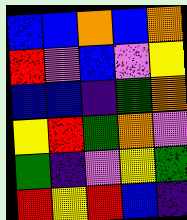[["blue", "blue", "orange", "blue", "orange"], ["red", "violet", "blue", "violet", "yellow"], ["blue", "blue", "indigo", "green", "orange"], ["yellow", "red", "green", "orange", "violet"], ["green", "indigo", "violet", "yellow", "green"], ["red", "yellow", "red", "blue", "indigo"]]